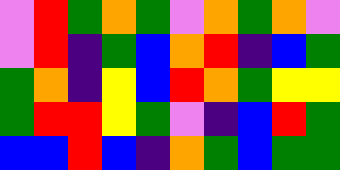[["violet", "red", "green", "orange", "green", "violet", "orange", "green", "orange", "violet"], ["violet", "red", "indigo", "green", "blue", "orange", "red", "indigo", "blue", "green"], ["green", "orange", "indigo", "yellow", "blue", "red", "orange", "green", "yellow", "yellow"], ["green", "red", "red", "yellow", "green", "violet", "indigo", "blue", "red", "green"], ["blue", "blue", "red", "blue", "indigo", "orange", "green", "blue", "green", "green"]]